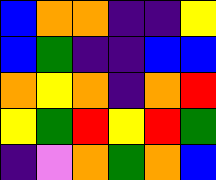[["blue", "orange", "orange", "indigo", "indigo", "yellow"], ["blue", "green", "indigo", "indigo", "blue", "blue"], ["orange", "yellow", "orange", "indigo", "orange", "red"], ["yellow", "green", "red", "yellow", "red", "green"], ["indigo", "violet", "orange", "green", "orange", "blue"]]